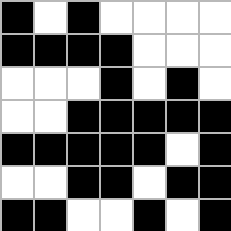[["black", "white", "black", "white", "white", "white", "white"], ["black", "black", "black", "black", "white", "white", "white"], ["white", "white", "white", "black", "white", "black", "white"], ["white", "white", "black", "black", "black", "black", "black"], ["black", "black", "black", "black", "black", "white", "black"], ["white", "white", "black", "black", "white", "black", "black"], ["black", "black", "white", "white", "black", "white", "black"]]